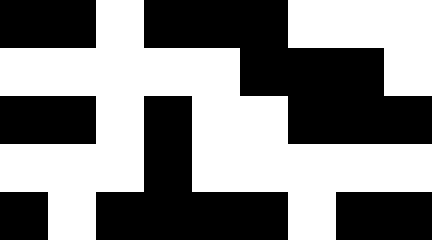[["black", "black", "white", "black", "black", "black", "white", "white", "white"], ["white", "white", "white", "white", "white", "black", "black", "black", "white"], ["black", "black", "white", "black", "white", "white", "black", "black", "black"], ["white", "white", "white", "black", "white", "white", "white", "white", "white"], ["black", "white", "black", "black", "black", "black", "white", "black", "black"]]